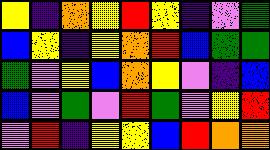[["yellow", "indigo", "orange", "yellow", "red", "yellow", "indigo", "violet", "green"], ["blue", "yellow", "indigo", "yellow", "orange", "red", "blue", "green", "green"], ["green", "violet", "yellow", "blue", "orange", "yellow", "violet", "indigo", "blue"], ["blue", "violet", "green", "violet", "red", "green", "violet", "yellow", "red"], ["violet", "red", "indigo", "yellow", "yellow", "blue", "red", "orange", "orange"]]